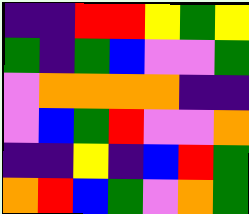[["indigo", "indigo", "red", "red", "yellow", "green", "yellow"], ["green", "indigo", "green", "blue", "violet", "violet", "green"], ["violet", "orange", "orange", "orange", "orange", "indigo", "indigo"], ["violet", "blue", "green", "red", "violet", "violet", "orange"], ["indigo", "indigo", "yellow", "indigo", "blue", "red", "green"], ["orange", "red", "blue", "green", "violet", "orange", "green"]]